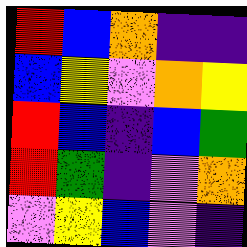[["red", "blue", "orange", "indigo", "indigo"], ["blue", "yellow", "violet", "orange", "yellow"], ["red", "blue", "indigo", "blue", "green"], ["red", "green", "indigo", "violet", "orange"], ["violet", "yellow", "blue", "violet", "indigo"]]